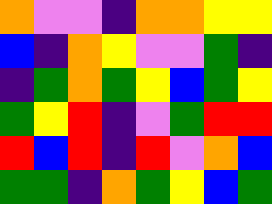[["orange", "violet", "violet", "indigo", "orange", "orange", "yellow", "yellow"], ["blue", "indigo", "orange", "yellow", "violet", "violet", "green", "indigo"], ["indigo", "green", "orange", "green", "yellow", "blue", "green", "yellow"], ["green", "yellow", "red", "indigo", "violet", "green", "red", "red"], ["red", "blue", "red", "indigo", "red", "violet", "orange", "blue"], ["green", "green", "indigo", "orange", "green", "yellow", "blue", "green"]]